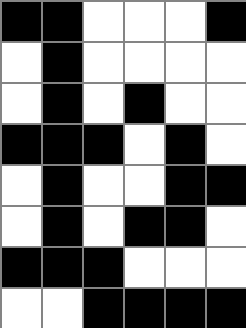[["black", "black", "white", "white", "white", "black"], ["white", "black", "white", "white", "white", "white"], ["white", "black", "white", "black", "white", "white"], ["black", "black", "black", "white", "black", "white"], ["white", "black", "white", "white", "black", "black"], ["white", "black", "white", "black", "black", "white"], ["black", "black", "black", "white", "white", "white"], ["white", "white", "black", "black", "black", "black"]]